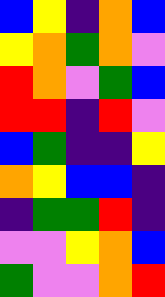[["blue", "yellow", "indigo", "orange", "blue"], ["yellow", "orange", "green", "orange", "violet"], ["red", "orange", "violet", "green", "blue"], ["red", "red", "indigo", "red", "violet"], ["blue", "green", "indigo", "indigo", "yellow"], ["orange", "yellow", "blue", "blue", "indigo"], ["indigo", "green", "green", "red", "indigo"], ["violet", "violet", "yellow", "orange", "blue"], ["green", "violet", "violet", "orange", "red"]]